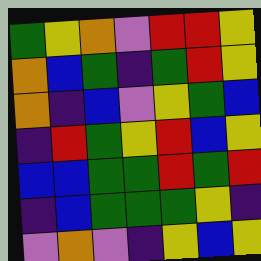[["green", "yellow", "orange", "violet", "red", "red", "yellow"], ["orange", "blue", "green", "indigo", "green", "red", "yellow"], ["orange", "indigo", "blue", "violet", "yellow", "green", "blue"], ["indigo", "red", "green", "yellow", "red", "blue", "yellow"], ["blue", "blue", "green", "green", "red", "green", "red"], ["indigo", "blue", "green", "green", "green", "yellow", "indigo"], ["violet", "orange", "violet", "indigo", "yellow", "blue", "yellow"]]